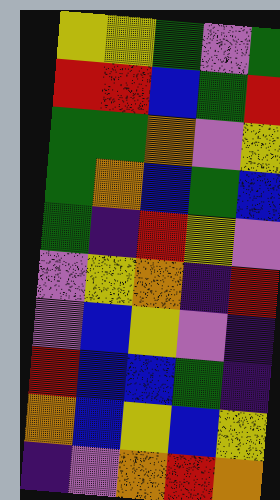[["yellow", "yellow", "green", "violet", "green"], ["red", "red", "blue", "green", "red"], ["green", "green", "orange", "violet", "yellow"], ["green", "orange", "blue", "green", "blue"], ["green", "indigo", "red", "yellow", "violet"], ["violet", "yellow", "orange", "indigo", "red"], ["violet", "blue", "yellow", "violet", "indigo"], ["red", "blue", "blue", "green", "indigo"], ["orange", "blue", "yellow", "blue", "yellow"], ["indigo", "violet", "orange", "red", "orange"]]